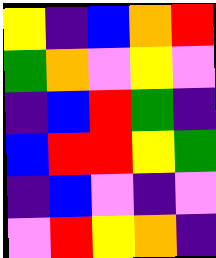[["yellow", "indigo", "blue", "orange", "red"], ["green", "orange", "violet", "yellow", "violet"], ["indigo", "blue", "red", "green", "indigo"], ["blue", "red", "red", "yellow", "green"], ["indigo", "blue", "violet", "indigo", "violet"], ["violet", "red", "yellow", "orange", "indigo"]]